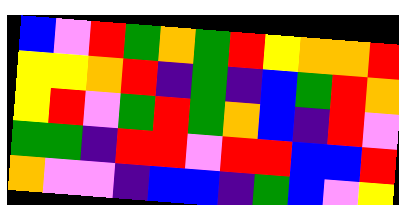[["blue", "violet", "red", "green", "orange", "green", "red", "yellow", "orange", "orange", "red"], ["yellow", "yellow", "orange", "red", "indigo", "green", "indigo", "blue", "green", "red", "orange"], ["yellow", "red", "violet", "green", "red", "green", "orange", "blue", "indigo", "red", "violet"], ["green", "green", "indigo", "red", "red", "violet", "red", "red", "blue", "blue", "red"], ["orange", "violet", "violet", "indigo", "blue", "blue", "indigo", "green", "blue", "violet", "yellow"]]